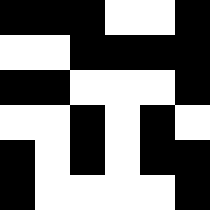[["black", "black", "black", "white", "white", "black"], ["white", "white", "black", "black", "black", "black"], ["black", "black", "white", "white", "white", "black"], ["white", "white", "black", "white", "black", "white"], ["black", "white", "black", "white", "black", "black"], ["black", "white", "white", "white", "white", "black"]]